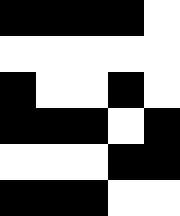[["black", "black", "black", "black", "white"], ["white", "white", "white", "white", "white"], ["black", "white", "white", "black", "white"], ["black", "black", "black", "white", "black"], ["white", "white", "white", "black", "black"], ["black", "black", "black", "white", "white"]]